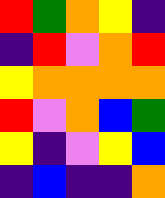[["red", "green", "orange", "yellow", "indigo"], ["indigo", "red", "violet", "orange", "red"], ["yellow", "orange", "orange", "orange", "orange"], ["red", "violet", "orange", "blue", "green"], ["yellow", "indigo", "violet", "yellow", "blue"], ["indigo", "blue", "indigo", "indigo", "orange"]]